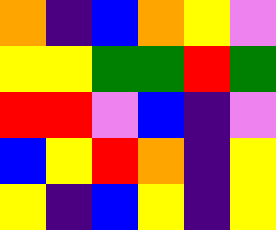[["orange", "indigo", "blue", "orange", "yellow", "violet"], ["yellow", "yellow", "green", "green", "red", "green"], ["red", "red", "violet", "blue", "indigo", "violet"], ["blue", "yellow", "red", "orange", "indigo", "yellow"], ["yellow", "indigo", "blue", "yellow", "indigo", "yellow"]]